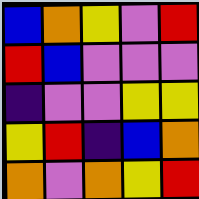[["blue", "orange", "yellow", "violet", "red"], ["red", "blue", "violet", "violet", "violet"], ["indigo", "violet", "violet", "yellow", "yellow"], ["yellow", "red", "indigo", "blue", "orange"], ["orange", "violet", "orange", "yellow", "red"]]